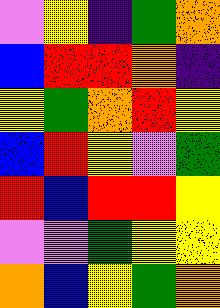[["violet", "yellow", "indigo", "green", "orange"], ["blue", "red", "red", "orange", "indigo"], ["yellow", "green", "orange", "red", "yellow"], ["blue", "red", "yellow", "violet", "green"], ["red", "blue", "red", "red", "yellow"], ["violet", "violet", "green", "yellow", "yellow"], ["orange", "blue", "yellow", "green", "orange"]]